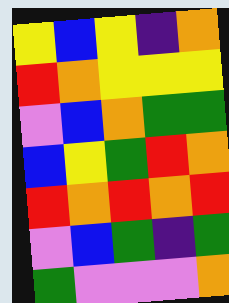[["yellow", "blue", "yellow", "indigo", "orange"], ["red", "orange", "yellow", "yellow", "yellow"], ["violet", "blue", "orange", "green", "green"], ["blue", "yellow", "green", "red", "orange"], ["red", "orange", "red", "orange", "red"], ["violet", "blue", "green", "indigo", "green"], ["green", "violet", "violet", "violet", "orange"]]